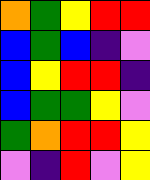[["orange", "green", "yellow", "red", "red"], ["blue", "green", "blue", "indigo", "violet"], ["blue", "yellow", "red", "red", "indigo"], ["blue", "green", "green", "yellow", "violet"], ["green", "orange", "red", "red", "yellow"], ["violet", "indigo", "red", "violet", "yellow"]]